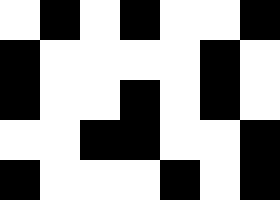[["white", "black", "white", "black", "white", "white", "black"], ["black", "white", "white", "white", "white", "black", "white"], ["black", "white", "white", "black", "white", "black", "white"], ["white", "white", "black", "black", "white", "white", "black"], ["black", "white", "white", "white", "black", "white", "black"]]